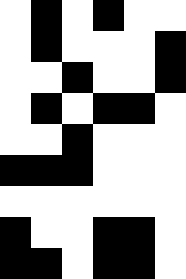[["white", "black", "white", "black", "white", "white"], ["white", "black", "white", "white", "white", "black"], ["white", "white", "black", "white", "white", "black"], ["white", "black", "white", "black", "black", "white"], ["white", "white", "black", "white", "white", "white"], ["black", "black", "black", "white", "white", "white"], ["white", "white", "white", "white", "white", "white"], ["black", "white", "white", "black", "black", "white"], ["black", "black", "white", "black", "black", "white"]]